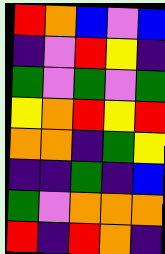[["red", "orange", "blue", "violet", "blue"], ["indigo", "violet", "red", "yellow", "indigo"], ["green", "violet", "green", "violet", "green"], ["yellow", "orange", "red", "yellow", "red"], ["orange", "orange", "indigo", "green", "yellow"], ["indigo", "indigo", "green", "indigo", "blue"], ["green", "violet", "orange", "orange", "orange"], ["red", "indigo", "red", "orange", "indigo"]]